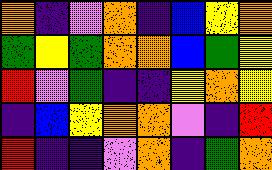[["orange", "indigo", "violet", "orange", "indigo", "blue", "yellow", "orange"], ["green", "yellow", "green", "orange", "orange", "blue", "green", "yellow"], ["red", "violet", "green", "indigo", "indigo", "yellow", "orange", "yellow"], ["indigo", "blue", "yellow", "orange", "orange", "violet", "indigo", "red"], ["red", "indigo", "indigo", "violet", "orange", "indigo", "green", "orange"]]